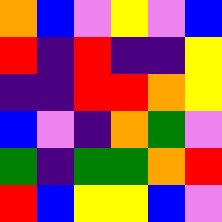[["orange", "blue", "violet", "yellow", "violet", "blue"], ["red", "indigo", "red", "indigo", "indigo", "yellow"], ["indigo", "indigo", "red", "red", "orange", "yellow"], ["blue", "violet", "indigo", "orange", "green", "violet"], ["green", "indigo", "green", "green", "orange", "red"], ["red", "blue", "yellow", "yellow", "blue", "violet"]]